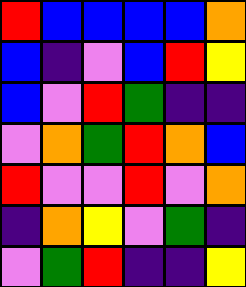[["red", "blue", "blue", "blue", "blue", "orange"], ["blue", "indigo", "violet", "blue", "red", "yellow"], ["blue", "violet", "red", "green", "indigo", "indigo"], ["violet", "orange", "green", "red", "orange", "blue"], ["red", "violet", "violet", "red", "violet", "orange"], ["indigo", "orange", "yellow", "violet", "green", "indigo"], ["violet", "green", "red", "indigo", "indigo", "yellow"]]